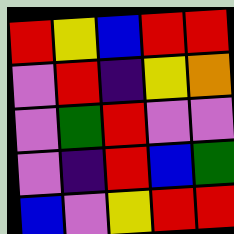[["red", "yellow", "blue", "red", "red"], ["violet", "red", "indigo", "yellow", "orange"], ["violet", "green", "red", "violet", "violet"], ["violet", "indigo", "red", "blue", "green"], ["blue", "violet", "yellow", "red", "red"]]